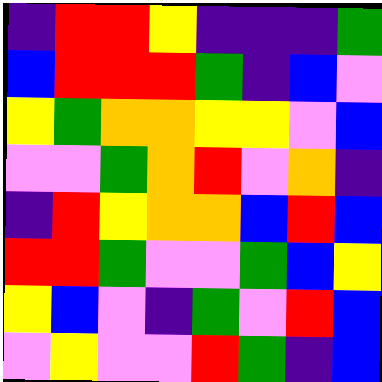[["indigo", "red", "red", "yellow", "indigo", "indigo", "indigo", "green"], ["blue", "red", "red", "red", "green", "indigo", "blue", "violet"], ["yellow", "green", "orange", "orange", "yellow", "yellow", "violet", "blue"], ["violet", "violet", "green", "orange", "red", "violet", "orange", "indigo"], ["indigo", "red", "yellow", "orange", "orange", "blue", "red", "blue"], ["red", "red", "green", "violet", "violet", "green", "blue", "yellow"], ["yellow", "blue", "violet", "indigo", "green", "violet", "red", "blue"], ["violet", "yellow", "violet", "violet", "red", "green", "indigo", "blue"]]